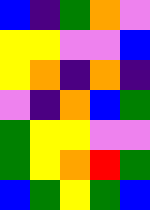[["blue", "indigo", "green", "orange", "violet"], ["yellow", "yellow", "violet", "violet", "blue"], ["yellow", "orange", "indigo", "orange", "indigo"], ["violet", "indigo", "orange", "blue", "green"], ["green", "yellow", "yellow", "violet", "violet"], ["green", "yellow", "orange", "red", "green"], ["blue", "green", "yellow", "green", "blue"]]